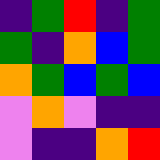[["indigo", "green", "red", "indigo", "green"], ["green", "indigo", "orange", "blue", "green"], ["orange", "green", "blue", "green", "blue"], ["violet", "orange", "violet", "indigo", "indigo"], ["violet", "indigo", "indigo", "orange", "red"]]